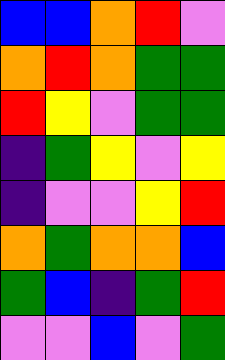[["blue", "blue", "orange", "red", "violet"], ["orange", "red", "orange", "green", "green"], ["red", "yellow", "violet", "green", "green"], ["indigo", "green", "yellow", "violet", "yellow"], ["indigo", "violet", "violet", "yellow", "red"], ["orange", "green", "orange", "orange", "blue"], ["green", "blue", "indigo", "green", "red"], ["violet", "violet", "blue", "violet", "green"]]